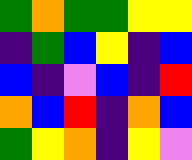[["green", "orange", "green", "green", "yellow", "yellow"], ["indigo", "green", "blue", "yellow", "indigo", "blue"], ["blue", "indigo", "violet", "blue", "indigo", "red"], ["orange", "blue", "red", "indigo", "orange", "blue"], ["green", "yellow", "orange", "indigo", "yellow", "violet"]]